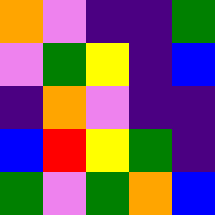[["orange", "violet", "indigo", "indigo", "green"], ["violet", "green", "yellow", "indigo", "blue"], ["indigo", "orange", "violet", "indigo", "indigo"], ["blue", "red", "yellow", "green", "indigo"], ["green", "violet", "green", "orange", "blue"]]